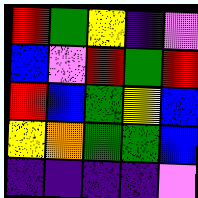[["red", "green", "yellow", "indigo", "violet"], ["blue", "violet", "red", "green", "red"], ["red", "blue", "green", "yellow", "blue"], ["yellow", "orange", "green", "green", "blue"], ["indigo", "indigo", "indigo", "indigo", "violet"]]